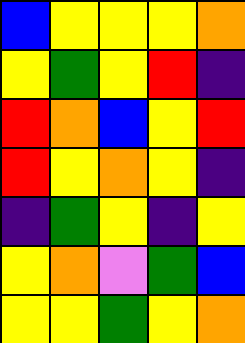[["blue", "yellow", "yellow", "yellow", "orange"], ["yellow", "green", "yellow", "red", "indigo"], ["red", "orange", "blue", "yellow", "red"], ["red", "yellow", "orange", "yellow", "indigo"], ["indigo", "green", "yellow", "indigo", "yellow"], ["yellow", "orange", "violet", "green", "blue"], ["yellow", "yellow", "green", "yellow", "orange"]]